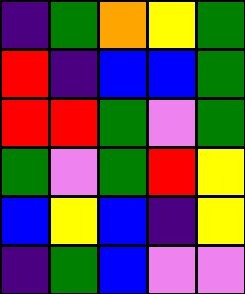[["indigo", "green", "orange", "yellow", "green"], ["red", "indigo", "blue", "blue", "green"], ["red", "red", "green", "violet", "green"], ["green", "violet", "green", "red", "yellow"], ["blue", "yellow", "blue", "indigo", "yellow"], ["indigo", "green", "blue", "violet", "violet"]]